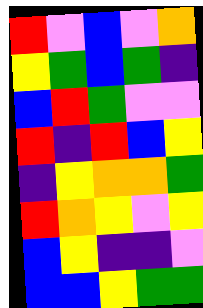[["red", "violet", "blue", "violet", "orange"], ["yellow", "green", "blue", "green", "indigo"], ["blue", "red", "green", "violet", "violet"], ["red", "indigo", "red", "blue", "yellow"], ["indigo", "yellow", "orange", "orange", "green"], ["red", "orange", "yellow", "violet", "yellow"], ["blue", "yellow", "indigo", "indigo", "violet"], ["blue", "blue", "yellow", "green", "green"]]